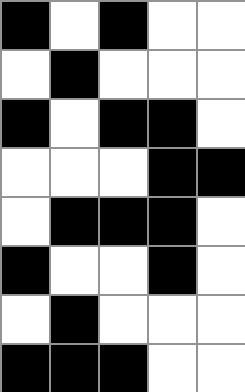[["black", "white", "black", "white", "white"], ["white", "black", "white", "white", "white"], ["black", "white", "black", "black", "white"], ["white", "white", "white", "black", "black"], ["white", "black", "black", "black", "white"], ["black", "white", "white", "black", "white"], ["white", "black", "white", "white", "white"], ["black", "black", "black", "white", "white"]]